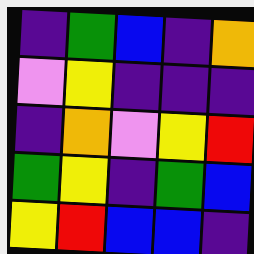[["indigo", "green", "blue", "indigo", "orange"], ["violet", "yellow", "indigo", "indigo", "indigo"], ["indigo", "orange", "violet", "yellow", "red"], ["green", "yellow", "indigo", "green", "blue"], ["yellow", "red", "blue", "blue", "indigo"]]